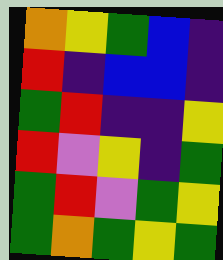[["orange", "yellow", "green", "blue", "indigo"], ["red", "indigo", "blue", "blue", "indigo"], ["green", "red", "indigo", "indigo", "yellow"], ["red", "violet", "yellow", "indigo", "green"], ["green", "red", "violet", "green", "yellow"], ["green", "orange", "green", "yellow", "green"]]